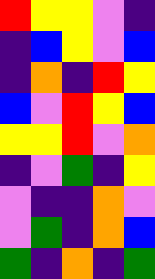[["red", "yellow", "yellow", "violet", "indigo"], ["indigo", "blue", "yellow", "violet", "blue"], ["indigo", "orange", "indigo", "red", "yellow"], ["blue", "violet", "red", "yellow", "blue"], ["yellow", "yellow", "red", "violet", "orange"], ["indigo", "violet", "green", "indigo", "yellow"], ["violet", "indigo", "indigo", "orange", "violet"], ["violet", "green", "indigo", "orange", "blue"], ["green", "indigo", "orange", "indigo", "green"]]